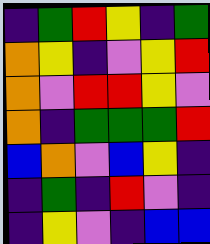[["indigo", "green", "red", "yellow", "indigo", "green"], ["orange", "yellow", "indigo", "violet", "yellow", "red"], ["orange", "violet", "red", "red", "yellow", "violet"], ["orange", "indigo", "green", "green", "green", "red"], ["blue", "orange", "violet", "blue", "yellow", "indigo"], ["indigo", "green", "indigo", "red", "violet", "indigo"], ["indigo", "yellow", "violet", "indigo", "blue", "blue"]]